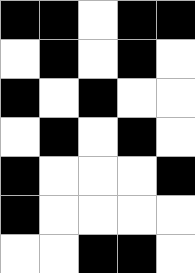[["black", "black", "white", "black", "black"], ["white", "black", "white", "black", "white"], ["black", "white", "black", "white", "white"], ["white", "black", "white", "black", "white"], ["black", "white", "white", "white", "black"], ["black", "white", "white", "white", "white"], ["white", "white", "black", "black", "white"]]